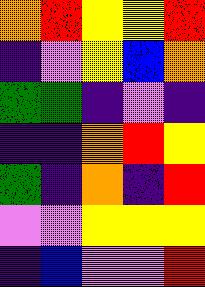[["orange", "red", "yellow", "yellow", "red"], ["indigo", "violet", "yellow", "blue", "orange"], ["green", "green", "indigo", "violet", "indigo"], ["indigo", "indigo", "orange", "red", "yellow"], ["green", "indigo", "orange", "indigo", "red"], ["violet", "violet", "yellow", "yellow", "yellow"], ["indigo", "blue", "violet", "violet", "red"]]